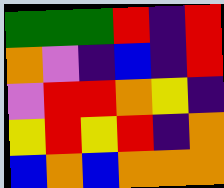[["green", "green", "green", "red", "indigo", "red"], ["orange", "violet", "indigo", "blue", "indigo", "red"], ["violet", "red", "red", "orange", "yellow", "indigo"], ["yellow", "red", "yellow", "red", "indigo", "orange"], ["blue", "orange", "blue", "orange", "orange", "orange"]]